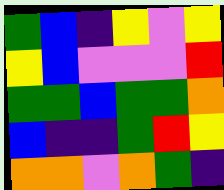[["green", "blue", "indigo", "yellow", "violet", "yellow"], ["yellow", "blue", "violet", "violet", "violet", "red"], ["green", "green", "blue", "green", "green", "orange"], ["blue", "indigo", "indigo", "green", "red", "yellow"], ["orange", "orange", "violet", "orange", "green", "indigo"]]